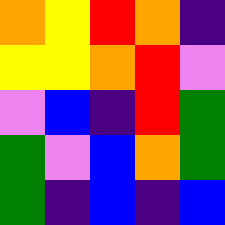[["orange", "yellow", "red", "orange", "indigo"], ["yellow", "yellow", "orange", "red", "violet"], ["violet", "blue", "indigo", "red", "green"], ["green", "violet", "blue", "orange", "green"], ["green", "indigo", "blue", "indigo", "blue"]]